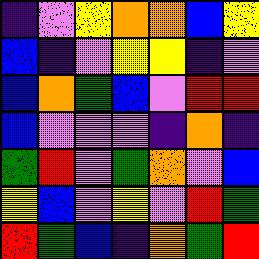[["indigo", "violet", "yellow", "orange", "orange", "blue", "yellow"], ["blue", "indigo", "violet", "yellow", "yellow", "indigo", "violet"], ["blue", "orange", "green", "blue", "violet", "red", "red"], ["blue", "violet", "violet", "violet", "indigo", "orange", "indigo"], ["green", "red", "violet", "green", "orange", "violet", "blue"], ["yellow", "blue", "violet", "yellow", "violet", "red", "green"], ["red", "green", "blue", "indigo", "orange", "green", "red"]]